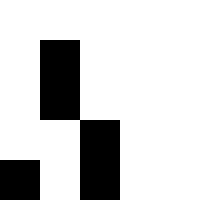[["white", "white", "white", "white", "white"], ["white", "black", "white", "white", "white"], ["white", "black", "white", "white", "white"], ["white", "white", "black", "white", "white"], ["black", "white", "black", "white", "white"]]